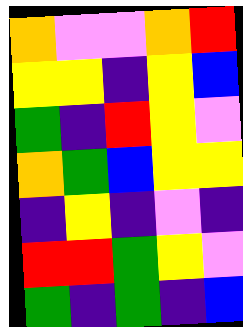[["orange", "violet", "violet", "orange", "red"], ["yellow", "yellow", "indigo", "yellow", "blue"], ["green", "indigo", "red", "yellow", "violet"], ["orange", "green", "blue", "yellow", "yellow"], ["indigo", "yellow", "indigo", "violet", "indigo"], ["red", "red", "green", "yellow", "violet"], ["green", "indigo", "green", "indigo", "blue"]]